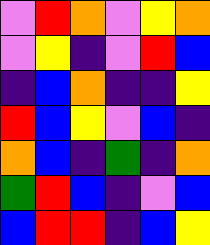[["violet", "red", "orange", "violet", "yellow", "orange"], ["violet", "yellow", "indigo", "violet", "red", "blue"], ["indigo", "blue", "orange", "indigo", "indigo", "yellow"], ["red", "blue", "yellow", "violet", "blue", "indigo"], ["orange", "blue", "indigo", "green", "indigo", "orange"], ["green", "red", "blue", "indigo", "violet", "blue"], ["blue", "red", "red", "indigo", "blue", "yellow"]]